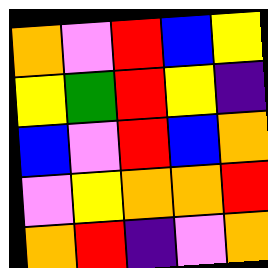[["orange", "violet", "red", "blue", "yellow"], ["yellow", "green", "red", "yellow", "indigo"], ["blue", "violet", "red", "blue", "orange"], ["violet", "yellow", "orange", "orange", "red"], ["orange", "red", "indigo", "violet", "orange"]]